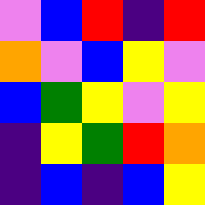[["violet", "blue", "red", "indigo", "red"], ["orange", "violet", "blue", "yellow", "violet"], ["blue", "green", "yellow", "violet", "yellow"], ["indigo", "yellow", "green", "red", "orange"], ["indigo", "blue", "indigo", "blue", "yellow"]]